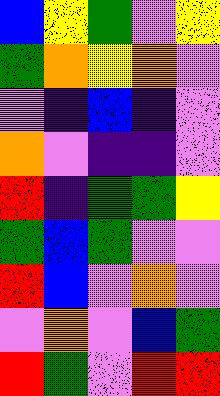[["blue", "yellow", "green", "violet", "yellow"], ["green", "orange", "yellow", "orange", "violet"], ["violet", "indigo", "blue", "indigo", "violet"], ["orange", "violet", "indigo", "indigo", "violet"], ["red", "indigo", "green", "green", "yellow"], ["green", "blue", "green", "violet", "violet"], ["red", "blue", "violet", "orange", "violet"], ["violet", "orange", "violet", "blue", "green"], ["red", "green", "violet", "red", "red"]]